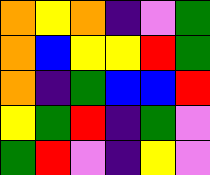[["orange", "yellow", "orange", "indigo", "violet", "green"], ["orange", "blue", "yellow", "yellow", "red", "green"], ["orange", "indigo", "green", "blue", "blue", "red"], ["yellow", "green", "red", "indigo", "green", "violet"], ["green", "red", "violet", "indigo", "yellow", "violet"]]